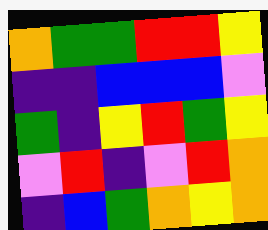[["orange", "green", "green", "red", "red", "yellow"], ["indigo", "indigo", "blue", "blue", "blue", "violet"], ["green", "indigo", "yellow", "red", "green", "yellow"], ["violet", "red", "indigo", "violet", "red", "orange"], ["indigo", "blue", "green", "orange", "yellow", "orange"]]